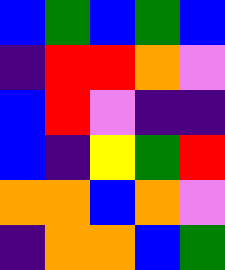[["blue", "green", "blue", "green", "blue"], ["indigo", "red", "red", "orange", "violet"], ["blue", "red", "violet", "indigo", "indigo"], ["blue", "indigo", "yellow", "green", "red"], ["orange", "orange", "blue", "orange", "violet"], ["indigo", "orange", "orange", "blue", "green"]]